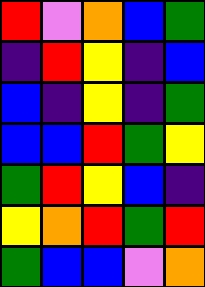[["red", "violet", "orange", "blue", "green"], ["indigo", "red", "yellow", "indigo", "blue"], ["blue", "indigo", "yellow", "indigo", "green"], ["blue", "blue", "red", "green", "yellow"], ["green", "red", "yellow", "blue", "indigo"], ["yellow", "orange", "red", "green", "red"], ["green", "blue", "blue", "violet", "orange"]]